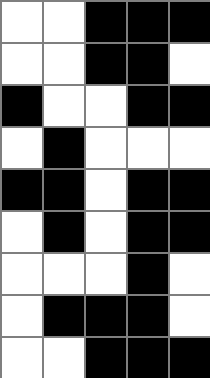[["white", "white", "black", "black", "black"], ["white", "white", "black", "black", "white"], ["black", "white", "white", "black", "black"], ["white", "black", "white", "white", "white"], ["black", "black", "white", "black", "black"], ["white", "black", "white", "black", "black"], ["white", "white", "white", "black", "white"], ["white", "black", "black", "black", "white"], ["white", "white", "black", "black", "black"]]